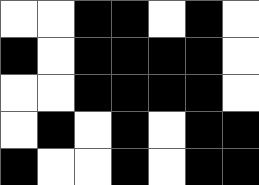[["white", "white", "black", "black", "white", "black", "white"], ["black", "white", "black", "black", "black", "black", "white"], ["white", "white", "black", "black", "black", "black", "white"], ["white", "black", "white", "black", "white", "black", "black"], ["black", "white", "white", "black", "white", "black", "black"]]